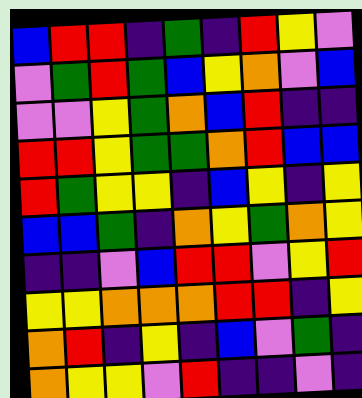[["blue", "red", "red", "indigo", "green", "indigo", "red", "yellow", "violet"], ["violet", "green", "red", "green", "blue", "yellow", "orange", "violet", "blue"], ["violet", "violet", "yellow", "green", "orange", "blue", "red", "indigo", "indigo"], ["red", "red", "yellow", "green", "green", "orange", "red", "blue", "blue"], ["red", "green", "yellow", "yellow", "indigo", "blue", "yellow", "indigo", "yellow"], ["blue", "blue", "green", "indigo", "orange", "yellow", "green", "orange", "yellow"], ["indigo", "indigo", "violet", "blue", "red", "red", "violet", "yellow", "red"], ["yellow", "yellow", "orange", "orange", "orange", "red", "red", "indigo", "yellow"], ["orange", "red", "indigo", "yellow", "indigo", "blue", "violet", "green", "indigo"], ["orange", "yellow", "yellow", "violet", "red", "indigo", "indigo", "violet", "indigo"]]